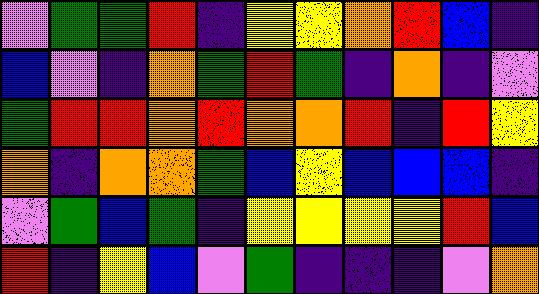[["violet", "green", "green", "red", "indigo", "yellow", "yellow", "orange", "red", "blue", "indigo"], ["blue", "violet", "indigo", "orange", "green", "red", "green", "indigo", "orange", "indigo", "violet"], ["green", "red", "red", "orange", "red", "orange", "orange", "red", "indigo", "red", "yellow"], ["orange", "indigo", "orange", "orange", "green", "blue", "yellow", "blue", "blue", "blue", "indigo"], ["violet", "green", "blue", "green", "indigo", "yellow", "yellow", "yellow", "yellow", "red", "blue"], ["red", "indigo", "yellow", "blue", "violet", "green", "indigo", "indigo", "indigo", "violet", "orange"]]